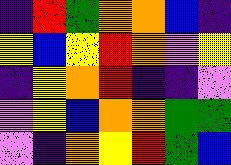[["indigo", "red", "green", "orange", "orange", "blue", "indigo"], ["yellow", "blue", "yellow", "red", "orange", "violet", "yellow"], ["indigo", "yellow", "orange", "red", "indigo", "indigo", "violet"], ["violet", "yellow", "blue", "orange", "orange", "green", "green"], ["violet", "indigo", "orange", "yellow", "red", "green", "blue"]]